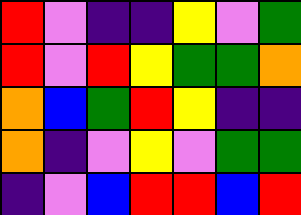[["red", "violet", "indigo", "indigo", "yellow", "violet", "green"], ["red", "violet", "red", "yellow", "green", "green", "orange"], ["orange", "blue", "green", "red", "yellow", "indigo", "indigo"], ["orange", "indigo", "violet", "yellow", "violet", "green", "green"], ["indigo", "violet", "blue", "red", "red", "blue", "red"]]